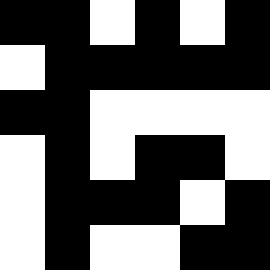[["black", "black", "white", "black", "white", "black"], ["white", "black", "black", "black", "black", "black"], ["black", "black", "white", "white", "white", "white"], ["white", "black", "white", "black", "black", "white"], ["white", "black", "black", "black", "white", "black"], ["white", "black", "white", "white", "black", "black"]]